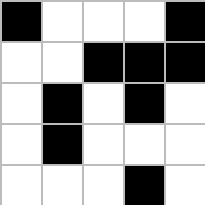[["black", "white", "white", "white", "black"], ["white", "white", "black", "black", "black"], ["white", "black", "white", "black", "white"], ["white", "black", "white", "white", "white"], ["white", "white", "white", "black", "white"]]